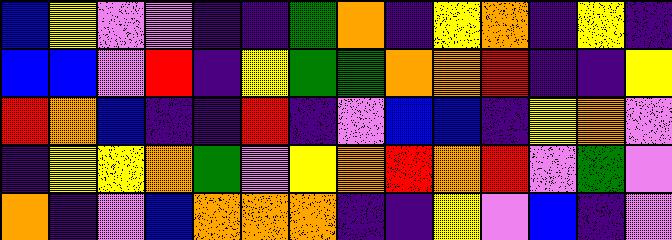[["blue", "yellow", "violet", "violet", "indigo", "indigo", "green", "orange", "indigo", "yellow", "orange", "indigo", "yellow", "indigo"], ["blue", "blue", "violet", "red", "indigo", "yellow", "green", "green", "orange", "orange", "red", "indigo", "indigo", "yellow"], ["red", "orange", "blue", "indigo", "indigo", "red", "indigo", "violet", "blue", "blue", "indigo", "yellow", "orange", "violet"], ["indigo", "yellow", "yellow", "orange", "green", "violet", "yellow", "orange", "red", "orange", "red", "violet", "green", "violet"], ["orange", "indigo", "violet", "blue", "orange", "orange", "orange", "indigo", "indigo", "yellow", "violet", "blue", "indigo", "violet"]]